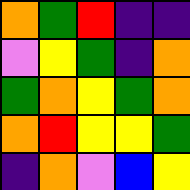[["orange", "green", "red", "indigo", "indigo"], ["violet", "yellow", "green", "indigo", "orange"], ["green", "orange", "yellow", "green", "orange"], ["orange", "red", "yellow", "yellow", "green"], ["indigo", "orange", "violet", "blue", "yellow"]]